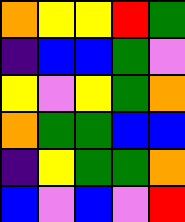[["orange", "yellow", "yellow", "red", "green"], ["indigo", "blue", "blue", "green", "violet"], ["yellow", "violet", "yellow", "green", "orange"], ["orange", "green", "green", "blue", "blue"], ["indigo", "yellow", "green", "green", "orange"], ["blue", "violet", "blue", "violet", "red"]]